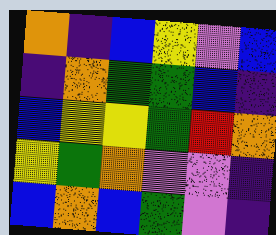[["orange", "indigo", "blue", "yellow", "violet", "blue"], ["indigo", "orange", "green", "green", "blue", "indigo"], ["blue", "yellow", "yellow", "green", "red", "orange"], ["yellow", "green", "orange", "violet", "violet", "indigo"], ["blue", "orange", "blue", "green", "violet", "indigo"]]